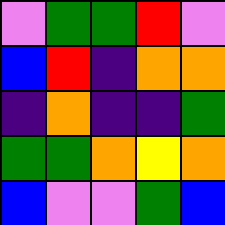[["violet", "green", "green", "red", "violet"], ["blue", "red", "indigo", "orange", "orange"], ["indigo", "orange", "indigo", "indigo", "green"], ["green", "green", "orange", "yellow", "orange"], ["blue", "violet", "violet", "green", "blue"]]